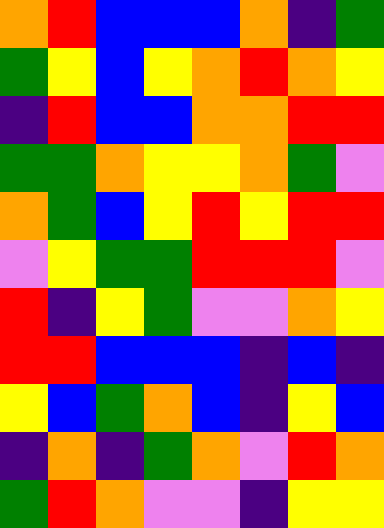[["orange", "red", "blue", "blue", "blue", "orange", "indigo", "green"], ["green", "yellow", "blue", "yellow", "orange", "red", "orange", "yellow"], ["indigo", "red", "blue", "blue", "orange", "orange", "red", "red"], ["green", "green", "orange", "yellow", "yellow", "orange", "green", "violet"], ["orange", "green", "blue", "yellow", "red", "yellow", "red", "red"], ["violet", "yellow", "green", "green", "red", "red", "red", "violet"], ["red", "indigo", "yellow", "green", "violet", "violet", "orange", "yellow"], ["red", "red", "blue", "blue", "blue", "indigo", "blue", "indigo"], ["yellow", "blue", "green", "orange", "blue", "indigo", "yellow", "blue"], ["indigo", "orange", "indigo", "green", "orange", "violet", "red", "orange"], ["green", "red", "orange", "violet", "violet", "indigo", "yellow", "yellow"]]